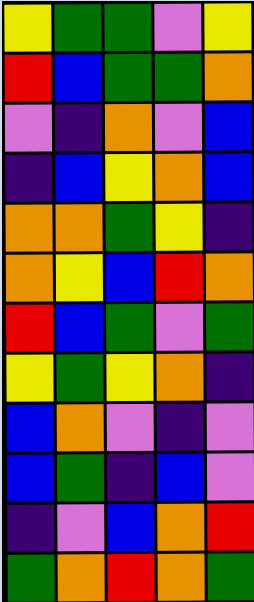[["yellow", "green", "green", "violet", "yellow"], ["red", "blue", "green", "green", "orange"], ["violet", "indigo", "orange", "violet", "blue"], ["indigo", "blue", "yellow", "orange", "blue"], ["orange", "orange", "green", "yellow", "indigo"], ["orange", "yellow", "blue", "red", "orange"], ["red", "blue", "green", "violet", "green"], ["yellow", "green", "yellow", "orange", "indigo"], ["blue", "orange", "violet", "indigo", "violet"], ["blue", "green", "indigo", "blue", "violet"], ["indigo", "violet", "blue", "orange", "red"], ["green", "orange", "red", "orange", "green"]]